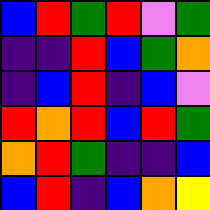[["blue", "red", "green", "red", "violet", "green"], ["indigo", "indigo", "red", "blue", "green", "orange"], ["indigo", "blue", "red", "indigo", "blue", "violet"], ["red", "orange", "red", "blue", "red", "green"], ["orange", "red", "green", "indigo", "indigo", "blue"], ["blue", "red", "indigo", "blue", "orange", "yellow"]]